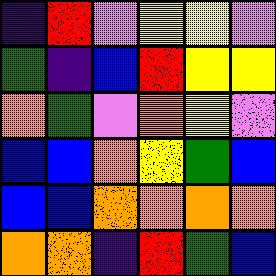[["indigo", "red", "violet", "yellow", "yellow", "violet"], ["green", "indigo", "blue", "red", "yellow", "yellow"], ["orange", "green", "violet", "orange", "yellow", "violet"], ["blue", "blue", "orange", "yellow", "green", "blue"], ["blue", "blue", "orange", "orange", "orange", "orange"], ["orange", "orange", "indigo", "red", "green", "blue"]]